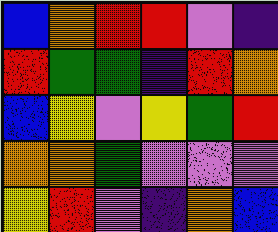[["blue", "orange", "red", "red", "violet", "indigo"], ["red", "green", "green", "indigo", "red", "orange"], ["blue", "yellow", "violet", "yellow", "green", "red"], ["orange", "orange", "green", "violet", "violet", "violet"], ["yellow", "red", "violet", "indigo", "orange", "blue"]]